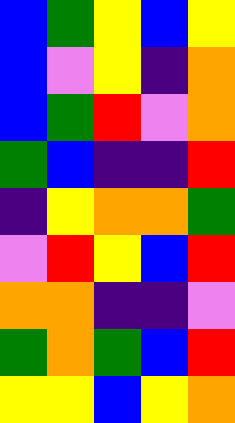[["blue", "green", "yellow", "blue", "yellow"], ["blue", "violet", "yellow", "indigo", "orange"], ["blue", "green", "red", "violet", "orange"], ["green", "blue", "indigo", "indigo", "red"], ["indigo", "yellow", "orange", "orange", "green"], ["violet", "red", "yellow", "blue", "red"], ["orange", "orange", "indigo", "indigo", "violet"], ["green", "orange", "green", "blue", "red"], ["yellow", "yellow", "blue", "yellow", "orange"]]